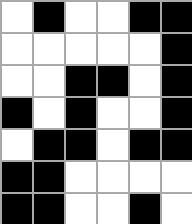[["white", "black", "white", "white", "black", "black"], ["white", "white", "white", "white", "white", "black"], ["white", "white", "black", "black", "white", "black"], ["black", "white", "black", "white", "white", "black"], ["white", "black", "black", "white", "black", "black"], ["black", "black", "white", "white", "white", "white"], ["black", "black", "white", "white", "black", "white"]]